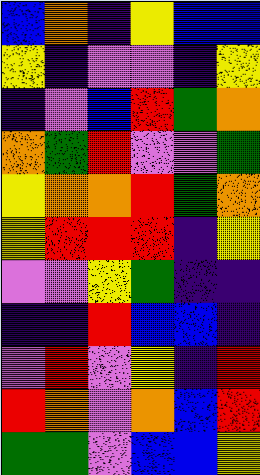[["blue", "orange", "indigo", "yellow", "blue", "blue"], ["yellow", "indigo", "violet", "violet", "indigo", "yellow"], ["indigo", "violet", "blue", "red", "green", "orange"], ["orange", "green", "red", "violet", "violet", "green"], ["yellow", "orange", "orange", "red", "green", "orange"], ["yellow", "red", "red", "red", "indigo", "yellow"], ["violet", "violet", "yellow", "green", "indigo", "indigo"], ["indigo", "indigo", "red", "blue", "blue", "indigo"], ["violet", "red", "violet", "yellow", "indigo", "red"], ["red", "orange", "violet", "orange", "blue", "red"], ["green", "green", "violet", "blue", "blue", "yellow"]]